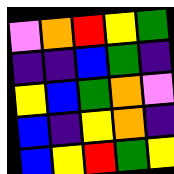[["violet", "orange", "red", "yellow", "green"], ["indigo", "indigo", "blue", "green", "indigo"], ["yellow", "blue", "green", "orange", "violet"], ["blue", "indigo", "yellow", "orange", "indigo"], ["blue", "yellow", "red", "green", "yellow"]]